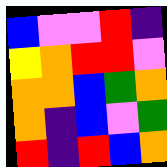[["blue", "violet", "violet", "red", "indigo"], ["yellow", "orange", "red", "red", "violet"], ["orange", "orange", "blue", "green", "orange"], ["orange", "indigo", "blue", "violet", "green"], ["red", "indigo", "red", "blue", "orange"]]